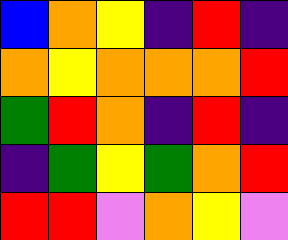[["blue", "orange", "yellow", "indigo", "red", "indigo"], ["orange", "yellow", "orange", "orange", "orange", "red"], ["green", "red", "orange", "indigo", "red", "indigo"], ["indigo", "green", "yellow", "green", "orange", "red"], ["red", "red", "violet", "orange", "yellow", "violet"]]